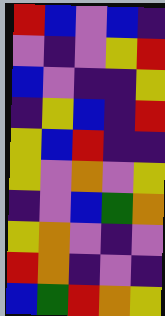[["red", "blue", "violet", "blue", "indigo"], ["violet", "indigo", "violet", "yellow", "red"], ["blue", "violet", "indigo", "indigo", "yellow"], ["indigo", "yellow", "blue", "indigo", "red"], ["yellow", "blue", "red", "indigo", "indigo"], ["yellow", "violet", "orange", "violet", "yellow"], ["indigo", "violet", "blue", "green", "orange"], ["yellow", "orange", "violet", "indigo", "violet"], ["red", "orange", "indigo", "violet", "indigo"], ["blue", "green", "red", "orange", "yellow"]]